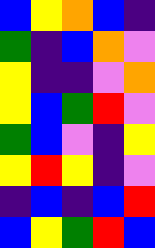[["blue", "yellow", "orange", "blue", "indigo"], ["green", "indigo", "blue", "orange", "violet"], ["yellow", "indigo", "indigo", "violet", "orange"], ["yellow", "blue", "green", "red", "violet"], ["green", "blue", "violet", "indigo", "yellow"], ["yellow", "red", "yellow", "indigo", "violet"], ["indigo", "blue", "indigo", "blue", "red"], ["blue", "yellow", "green", "red", "blue"]]